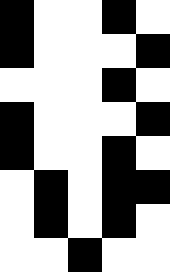[["black", "white", "white", "black", "white"], ["black", "white", "white", "white", "black"], ["white", "white", "white", "black", "white"], ["black", "white", "white", "white", "black"], ["black", "white", "white", "black", "white"], ["white", "black", "white", "black", "black"], ["white", "black", "white", "black", "white"], ["white", "white", "black", "white", "white"]]